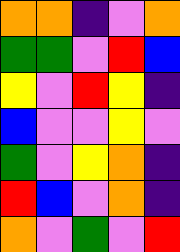[["orange", "orange", "indigo", "violet", "orange"], ["green", "green", "violet", "red", "blue"], ["yellow", "violet", "red", "yellow", "indigo"], ["blue", "violet", "violet", "yellow", "violet"], ["green", "violet", "yellow", "orange", "indigo"], ["red", "blue", "violet", "orange", "indigo"], ["orange", "violet", "green", "violet", "red"]]